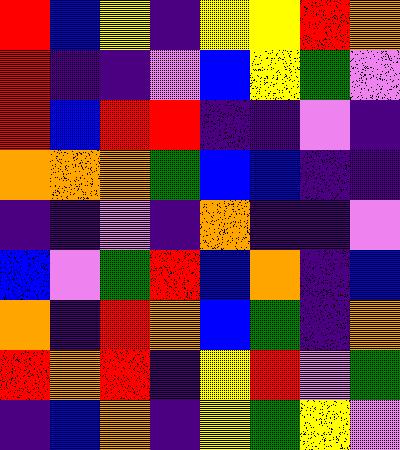[["red", "blue", "yellow", "indigo", "yellow", "yellow", "red", "orange"], ["red", "indigo", "indigo", "violet", "blue", "yellow", "green", "violet"], ["red", "blue", "red", "red", "indigo", "indigo", "violet", "indigo"], ["orange", "orange", "orange", "green", "blue", "blue", "indigo", "indigo"], ["indigo", "indigo", "violet", "indigo", "orange", "indigo", "indigo", "violet"], ["blue", "violet", "green", "red", "blue", "orange", "indigo", "blue"], ["orange", "indigo", "red", "orange", "blue", "green", "indigo", "orange"], ["red", "orange", "red", "indigo", "yellow", "red", "violet", "green"], ["indigo", "blue", "orange", "indigo", "yellow", "green", "yellow", "violet"]]